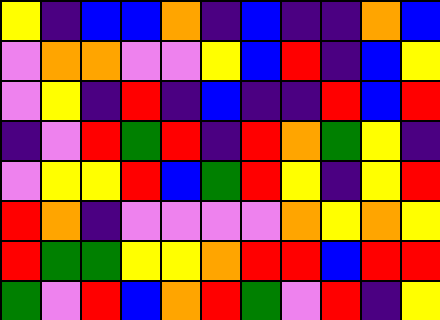[["yellow", "indigo", "blue", "blue", "orange", "indigo", "blue", "indigo", "indigo", "orange", "blue"], ["violet", "orange", "orange", "violet", "violet", "yellow", "blue", "red", "indigo", "blue", "yellow"], ["violet", "yellow", "indigo", "red", "indigo", "blue", "indigo", "indigo", "red", "blue", "red"], ["indigo", "violet", "red", "green", "red", "indigo", "red", "orange", "green", "yellow", "indigo"], ["violet", "yellow", "yellow", "red", "blue", "green", "red", "yellow", "indigo", "yellow", "red"], ["red", "orange", "indigo", "violet", "violet", "violet", "violet", "orange", "yellow", "orange", "yellow"], ["red", "green", "green", "yellow", "yellow", "orange", "red", "red", "blue", "red", "red"], ["green", "violet", "red", "blue", "orange", "red", "green", "violet", "red", "indigo", "yellow"]]